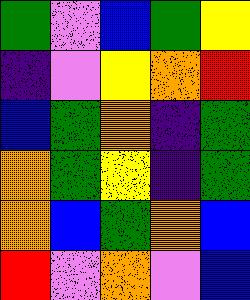[["green", "violet", "blue", "green", "yellow"], ["indigo", "violet", "yellow", "orange", "red"], ["blue", "green", "orange", "indigo", "green"], ["orange", "green", "yellow", "indigo", "green"], ["orange", "blue", "green", "orange", "blue"], ["red", "violet", "orange", "violet", "blue"]]